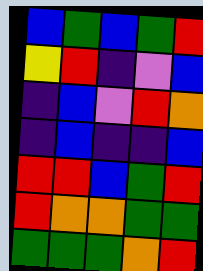[["blue", "green", "blue", "green", "red"], ["yellow", "red", "indigo", "violet", "blue"], ["indigo", "blue", "violet", "red", "orange"], ["indigo", "blue", "indigo", "indigo", "blue"], ["red", "red", "blue", "green", "red"], ["red", "orange", "orange", "green", "green"], ["green", "green", "green", "orange", "red"]]